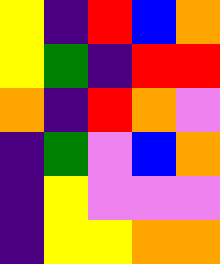[["yellow", "indigo", "red", "blue", "orange"], ["yellow", "green", "indigo", "red", "red"], ["orange", "indigo", "red", "orange", "violet"], ["indigo", "green", "violet", "blue", "orange"], ["indigo", "yellow", "violet", "violet", "violet"], ["indigo", "yellow", "yellow", "orange", "orange"]]